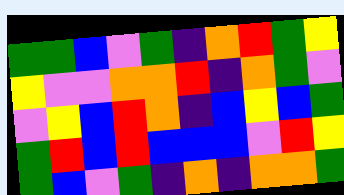[["green", "green", "blue", "violet", "green", "indigo", "orange", "red", "green", "yellow"], ["yellow", "violet", "violet", "orange", "orange", "red", "indigo", "orange", "green", "violet"], ["violet", "yellow", "blue", "red", "orange", "indigo", "blue", "yellow", "blue", "green"], ["green", "red", "blue", "red", "blue", "blue", "blue", "violet", "red", "yellow"], ["green", "blue", "violet", "green", "indigo", "orange", "indigo", "orange", "orange", "green"]]